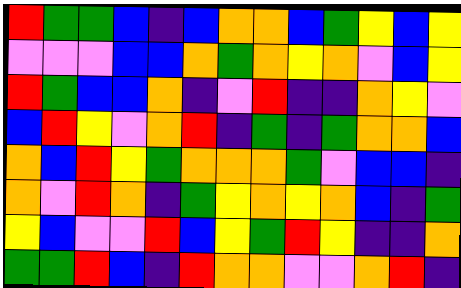[["red", "green", "green", "blue", "indigo", "blue", "orange", "orange", "blue", "green", "yellow", "blue", "yellow"], ["violet", "violet", "violet", "blue", "blue", "orange", "green", "orange", "yellow", "orange", "violet", "blue", "yellow"], ["red", "green", "blue", "blue", "orange", "indigo", "violet", "red", "indigo", "indigo", "orange", "yellow", "violet"], ["blue", "red", "yellow", "violet", "orange", "red", "indigo", "green", "indigo", "green", "orange", "orange", "blue"], ["orange", "blue", "red", "yellow", "green", "orange", "orange", "orange", "green", "violet", "blue", "blue", "indigo"], ["orange", "violet", "red", "orange", "indigo", "green", "yellow", "orange", "yellow", "orange", "blue", "indigo", "green"], ["yellow", "blue", "violet", "violet", "red", "blue", "yellow", "green", "red", "yellow", "indigo", "indigo", "orange"], ["green", "green", "red", "blue", "indigo", "red", "orange", "orange", "violet", "violet", "orange", "red", "indigo"]]